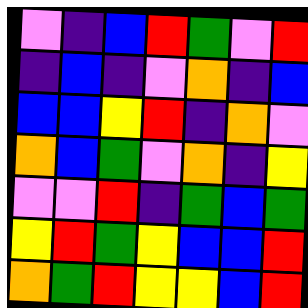[["violet", "indigo", "blue", "red", "green", "violet", "red"], ["indigo", "blue", "indigo", "violet", "orange", "indigo", "blue"], ["blue", "blue", "yellow", "red", "indigo", "orange", "violet"], ["orange", "blue", "green", "violet", "orange", "indigo", "yellow"], ["violet", "violet", "red", "indigo", "green", "blue", "green"], ["yellow", "red", "green", "yellow", "blue", "blue", "red"], ["orange", "green", "red", "yellow", "yellow", "blue", "red"]]